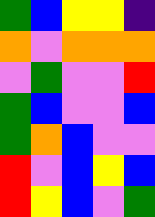[["green", "blue", "yellow", "yellow", "indigo"], ["orange", "violet", "orange", "orange", "orange"], ["violet", "green", "violet", "violet", "red"], ["green", "blue", "violet", "violet", "blue"], ["green", "orange", "blue", "violet", "violet"], ["red", "violet", "blue", "yellow", "blue"], ["red", "yellow", "blue", "violet", "green"]]